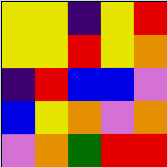[["yellow", "yellow", "indigo", "yellow", "red"], ["yellow", "yellow", "red", "yellow", "orange"], ["indigo", "red", "blue", "blue", "violet"], ["blue", "yellow", "orange", "violet", "orange"], ["violet", "orange", "green", "red", "red"]]